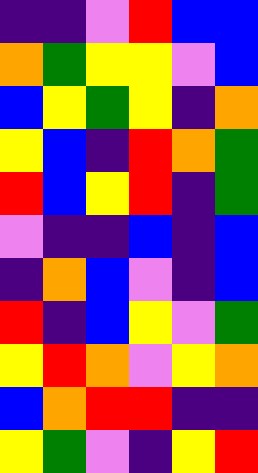[["indigo", "indigo", "violet", "red", "blue", "blue"], ["orange", "green", "yellow", "yellow", "violet", "blue"], ["blue", "yellow", "green", "yellow", "indigo", "orange"], ["yellow", "blue", "indigo", "red", "orange", "green"], ["red", "blue", "yellow", "red", "indigo", "green"], ["violet", "indigo", "indigo", "blue", "indigo", "blue"], ["indigo", "orange", "blue", "violet", "indigo", "blue"], ["red", "indigo", "blue", "yellow", "violet", "green"], ["yellow", "red", "orange", "violet", "yellow", "orange"], ["blue", "orange", "red", "red", "indigo", "indigo"], ["yellow", "green", "violet", "indigo", "yellow", "red"]]